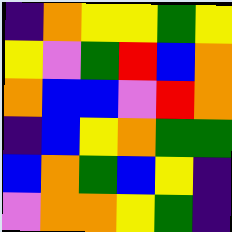[["indigo", "orange", "yellow", "yellow", "green", "yellow"], ["yellow", "violet", "green", "red", "blue", "orange"], ["orange", "blue", "blue", "violet", "red", "orange"], ["indigo", "blue", "yellow", "orange", "green", "green"], ["blue", "orange", "green", "blue", "yellow", "indigo"], ["violet", "orange", "orange", "yellow", "green", "indigo"]]